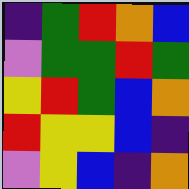[["indigo", "green", "red", "orange", "blue"], ["violet", "green", "green", "red", "green"], ["yellow", "red", "green", "blue", "orange"], ["red", "yellow", "yellow", "blue", "indigo"], ["violet", "yellow", "blue", "indigo", "orange"]]